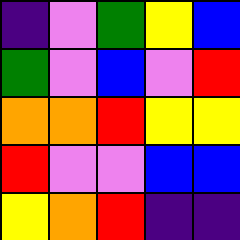[["indigo", "violet", "green", "yellow", "blue"], ["green", "violet", "blue", "violet", "red"], ["orange", "orange", "red", "yellow", "yellow"], ["red", "violet", "violet", "blue", "blue"], ["yellow", "orange", "red", "indigo", "indigo"]]